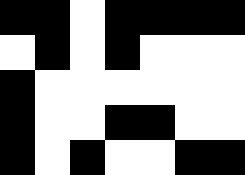[["black", "black", "white", "black", "black", "black", "black"], ["white", "black", "white", "black", "white", "white", "white"], ["black", "white", "white", "white", "white", "white", "white"], ["black", "white", "white", "black", "black", "white", "white"], ["black", "white", "black", "white", "white", "black", "black"]]